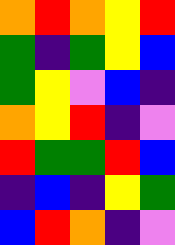[["orange", "red", "orange", "yellow", "red"], ["green", "indigo", "green", "yellow", "blue"], ["green", "yellow", "violet", "blue", "indigo"], ["orange", "yellow", "red", "indigo", "violet"], ["red", "green", "green", "red", "blue"], ["indigo", "blue", "indigo", "yellow", "green"], ["blue", "red", "orange", "indigo", "violet"]]